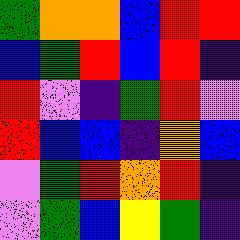[["green", "orange", "orange", "blue", "red", "red"], ["blue", "green", "red", "blue", "red", "indigo"], ["red", "violet", "indigo", "green", "red", "violet"], ["red", "blue", "blue", "indigo", "orange", "blue"], ["violet", "green", "red", "orange", "red", "indigo"], ["violet", "green", "blue", "yellow", "green", "indigo"]]